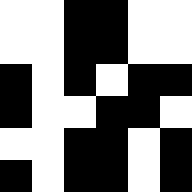[["white", "white", "black", "black", "white", "white"], ["white", "white", "black", "black", "white", "white"], ["black", "white", "black", "white", "black", "black"], ["black", "white", "white", "black", "black", "white"], ["white", "white", "black", "black", "white", "black"], ["black", "white", "black", "black", "white", "black"]]